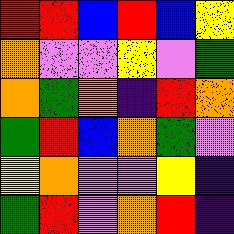[["red", "red", "blue", "red", "blue", "yellow"], ["orange", "violet", "violet", "yellow", "violet", "green"], ["orange", "green", "orange", "indigo", "red", "orange"], ["green", "red", "blue", "orange", "green", "violet"], ["yellow", "orange", "violet", "violet", "yellow", "indigo"], ["green", "red", "violet", "orange", "red", "indigo"]]